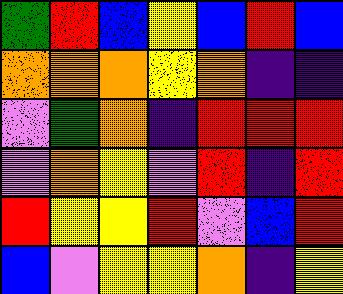[["green", "red", "blue", "yellow", "blue", "red", "blue"], ["orange", "orange", "orange", "yellow", "orange", "indigo", "indigo"], ["violet", "green", "orange", "indigo", "red", "red", "red"], ["violet", "orange", "yellow", "violet", "red", "indigo", "red"], ["red", "yellow", "yellow", "red", "violet", "blue", "red"], ["blue", "violet", "yellow", "yellow", "orange", "indigo", "yellow"]]